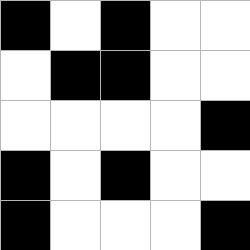[["black", "white", "black", "white", "white"], ["white", "black", "black", "white", "white"], ["white", "white", "white", "white", "black"], ["black", "white", "black", "white", "white"], ["black", "white", "white", "white", "black"]]